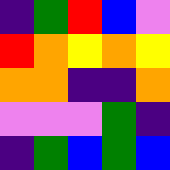[["indigo", "green", "red", "blue", "violet"], ["red", "orange", "yellow", "orange", "yellow"], ["orange", "orange", "indigo", "indigo", "orange"], ["violet", "violet", "violet", "green", "indigo"], ["indigo", "green", "blue", "green", "blue"]]